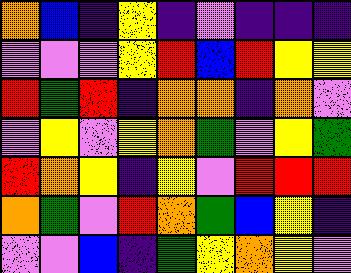[["orange", "blue", "indigo", "yellow", "indigo", "violet", "indigo", "indigo", "indigo"], ["violet", "violet", "violet", "yellow", "red", "blue", "red", "yellow", "yellow"], ["red", "green", "red", "indigo", "orange", "orange", "indigo", "orange", "violet"], ["violet", "yellow", "violet", "yellow", "orange", "green", "violet", "yellow", "green"], ["red", "orange", "yellow", "indigo", "yellow", "violet", "red", "red", "red"], ["orange", "green", "violet", "red", "orange", "green", "blue", "yellow", "indigo"], ["violet", "violet", "blue", "indigo", "green", "yellow", "orange", "yellow", "violet"]]